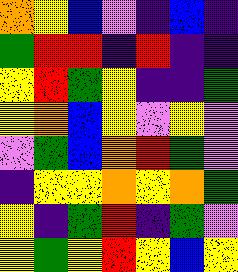[["orange", "yellow", "blue", "violet", "indigo", "blue", "indigo"], ["green", "red", "red", "indigo", "red", "indigo", "indigo"], ["yellow", "red", "green", "yellow", "indigo", "indigo", "green"], ["yellow", "orange", "blue", "yellow", "violet", "yellow", "violet"], ["violet", "green", "blue", "orange", "red", "green", "violet"], ["indigo", "yellow", "yellow", "orange", "yellow", "orange", "green"], ["yellow", "indigo", "green", "red", "indigo", "green", "violet"], ["yellow", "green", "yellow", "red", "yellow", "blue", "yellow"]]